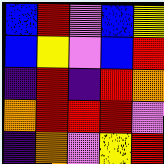[["blue", "red", "violet", "blue", "yellow"], ["blue", "yellow", "violet", "blue", "red"], ["indigo", "red", "indigo", "red", "orange"], ["orange", "red", "red", "red", "violet"], ["indigo", "orange", "violet", "yellow", "red"]]